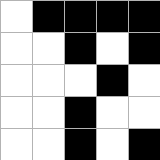[["white", "black", "black", "black", "black"], ["white", "white", "black", "white", "black"], ["white", "white", "white", "black", "white"], ["white", "white", "black", "white", "white"], ["white", "white", "black", "white", "black"]]